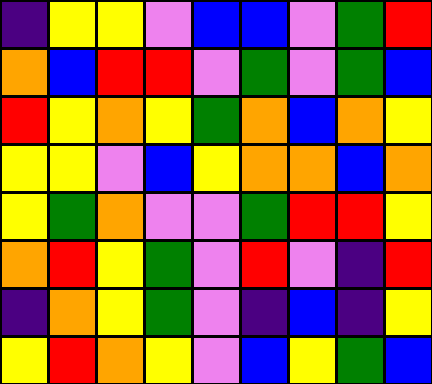[["indigo", "yellow", "yellow", "violet", "blue", "blue", "violet", "green", "red"], ["orange", "blue", "red", "red", "violet", "green", "violet", "green", "blue"], ["red", "yellow", "orange", "yellow", "green", "orange", "blue", "orange", "yellow"], ["yellow", "yellow", "violet", "blue", "yellow", "orange", "orange", "blue", "orange"], ["yellow", "green", "orange", "violet", "violet", "green", "red", "red", "yellow"], ["orange", "red", "yellow", "green", "violet", "red", "violet", "indigo", "red"], ["indigo", "orange", "yellow", "green", "violet", "indigo", "blue", "indigo", "yellow"], ["yellow", "red", "orange", "yellow", "violet", "blue", "yellow", "green", "blue"]]